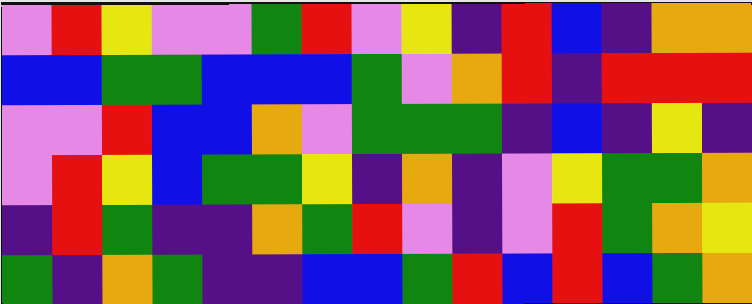[["violet", "red", "yellow", "violet", "violet", "green", "red", "violet", "yellow", "indigo", "red", "blue", "indigo", "orange", "orange"], ["blue", "blue", "green", "green", "blue", "blue", "blue", "green", "violet", "orange", "red", "indigo", "red", "red", "red"], ["violet", "violet", "red", "blue", "blue", "orange", "violet", "green", "green", "green", "indigo", "blue", "indigo", "yellow", "indigo"], ["violet", "red", "yellow", "blue", "green", "green", "yellow", "indigo", "orange", "indigo", "violet", "yellow", "green", "green", "orange"], ["indigo", "red", "green", "indigo", "indigo", "orange", "green", "red", "violet", "indigo", "violet", "red", "green", "orange", "yellow"], ["green", "indigo", "orange", "green", "indigo", "indigo", "blue", "blue", "green", "red", "blue", "red", "blue", "green", "orange"]]